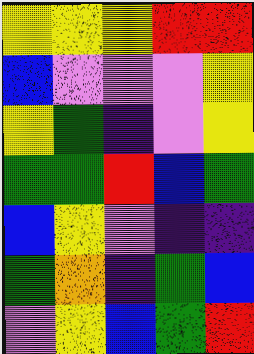[["yellow", "yellow", "yellow", "red", "red"], ["blue", "violet", "violet", "violet", "yellow"], ["yellow", "green", "indigo", "violet", "yellow"], ["green", "green", "red", "blue", "green"], ["blue", "yellow", "violet", "indigo", "indigo"], ["green", "orange", "indigo", "green", "blue"], ["violet", "yellow", "blue", "green", "red"]]